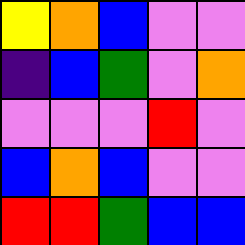[["yellow", "orange", "blue", "violet", "violet"], ["indigo", "blue", "green", "violet", "orange"], ["violet", "violet", "violet", "red", "violet"], ["blue", "orange", "blue", "violet", "violet"], ["red", "red", "green", "blue", "blue"]]